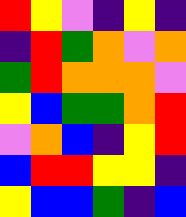[["red", "yellow", "violet", "indigo", "yellow", "indigo"], ["indigo", "red", "green", "orange", "violet", "orange"], ["green", "red", "orange", "orange", "orange", "violet"], ["yellow", "blue", "green", "green", "orange", "red"], ["violet", "orange", "blue", "indigo", "yellow", "red"], ["blue", "red", "red", "yellow", "yellow", "indigo"], ["yellow", "blue", "blue", "green", "indigo", "blue"]]